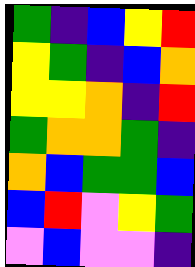[["green", "indigo", "blue", "yellow", "red"], ["yellow", "green", "indigo", "blue", "orange"], ["yellow", "yellow", "orange", "indigo", "red"], ["green", "orange", "orange", "green", "indigo"], ["orange", "blue", "green", "green", "blue"], ["blue", "red", "violet", "yellow", "green"], ["violet", "blue", "violet", "violet", "indigo"]]